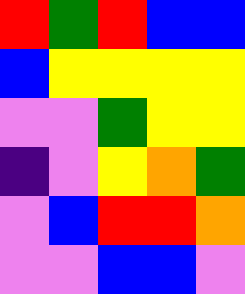[["red", "green", "red", "blue", "blue"], ["blue", "yellow", "yellow", "yellow", "yellow"], ["violet", "violet", "green", "yellow", "yellow"], ["indigo", "violet", "yellow", "orange", "green"], ["violet", "blue", "red", "red", "orange"], ["violet", "violet", "blue", "blue", "violet"]]